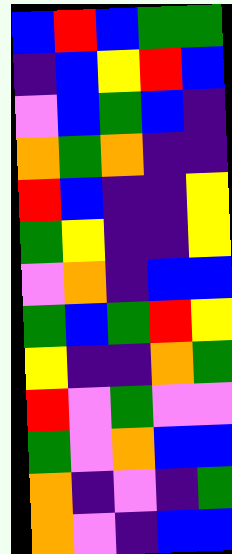[["blue", "red", "blue", "green", "green"], ["indigo", "blue", "yellow", "red", "blue"], ["violet", "blue", "green", "blue", "indigo"], ["orange", "green", "orange", "indigo", "indigo"], ["red", "blue", "indigo", "indigo", "yellow"], ["green", "yellow", "indigo", "indigo", "yellow"], ["violet", "orange", "indigo", "blue", "blue"], ["green", "blue", "green", "red", "yellow"], ["yellow", "indigo", "indigo", "orange", "green"], ["red", "violet", "green", "violet", "violet"], ["green", "violet", "orange", "blue", "blue"], ["orange", "indigo", "violet", "indigo", "green"], ["orange", "violet", "indigo", "blue", "blue"]]